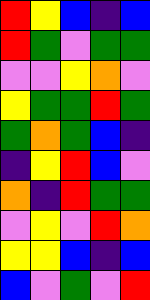[["red", "yellow", "blue", "indigo", "blue"], ["red", "green", "violet", "green", "green"], ["violet", "violet", "yellow", "orange", "violet"], ["yellow", "green", "green", "red", "green"], ["green", "orange", "green", "blue", "indigo"], ["indigo", "yellow", "red", "blue", "violet"], ["orange", "indigo", "red", "green", "green"], ["violet", "yellow", "violet", "red", "orange"], ["yellow", "yellow", "blue", "indigo", "blue"], ["blue", "violet", "green", "violet", "red"]]